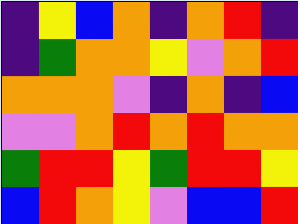[["indigo", "yellow", "blue", "orange", "indigo", "orange", "red", "indigo"], ["indigo", "green", "orange", "orange", "yellow", "violet", "orange", "red"], ["orange", "orange", "orange", "violet", "indigo", "orange", "indigo", "blue"], ["violet", "violet", "orange", "red", "orange", "red", "orange", "orange"], ["green", "red", "red", "yellow", "green", "red", "red", "yellow"], ["blue", "red", "orange", "yellow", "violet", "blue", "blue", "red"]]